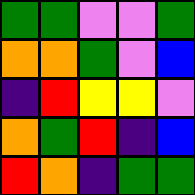[["green", "green", "violet", "violet", "green"], ["orange", "orange", "green", "violet", "blue"], ["indigo", "red", "yellow", "yellow", "violet"], ["orange", "green", "red", "indigo", "blue"], ["red", "orange", "indigo", "green", "green"]]